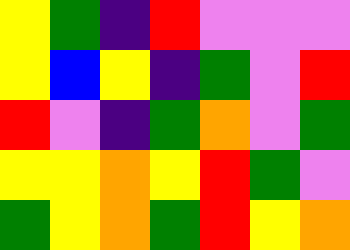[["yellow", "green", "indigo", "red", "violet", "violet", "violet"], ["yellow", "blue", "yellow", "indigo", "green", "violet", "red"], ["red", "violet", "indigo", "green", "orange", "violet", "green"], ["yellow", "yellow", "orange", "yellow", "red", "green", "violet"], ["green", "yellow", "orange", "green", "red", "yellow", "orange"]]